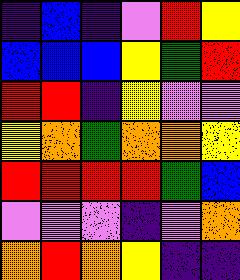[["indigo", "blue", "indigo", "violet", "red", "yellow"], ["blue", "blue", "blue", "yellow", "green", "red"], ["red", "red", "indigo", "yellow", "violet", "violet"], ["yellow", "orange", "green", "orange", "orange", "yellow"], ["red", "red", "red", "red", "green", "blue"], ["violet", "violet", "violet", "indigo", "violet", "orange"], ["orange", "red", "orange", "yellow", "indigo", "indigo"]]